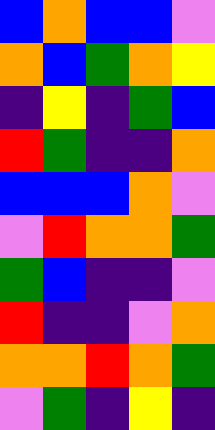[["blue", "orange", "blue", "blue", "violet"], ["orange", "blue", "green", "orange", "yellow"], ["indigo", "yellow", "indigo", "green", "blue"], ["red", "green", "indigo", "indigo", "orange"], ["blue", "blue", "blue", "orange", "violet"], ["violet", "red", "orange", "orange", "green"], ["green", "blue", "indigo", "indigo", "violet"], ["red", "indigo", "indigo", "violet", "orange"], ["orange", "orange", "red", "orange", "green"], ["violet", "green", "indigo", "yellow", "indigo"]]